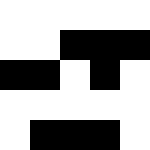[["white", "white", "white", "white", "white"], ["white", "white", "black", "black", "black"], ["black", "black", "white", "black", "white"], ["white", "white", "white", "white", "white"], ["white", "black", "black", "black", "white"]]